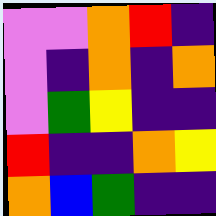[["violet", "violet", "orange", "red", "indigo"], ["violet", "indigo", "orange", "indigo", "orange"], ["violet", "green", "yellow", "indigo", "indigo"], ["red", "indigo", "indigo", "orange", "yellow"], ["orange", "blue", "green", "indigo", "indigo"]]